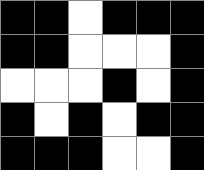[["black", "black", "white", "black", "black", "black"], ["black", "black", "white", "white", "white", "black"], ["white", "white", "white", "black", "white", "black"], ["black", "white", "black", "white", "black", "black"], ["black", "black", "black", "white", "white", "black"]]